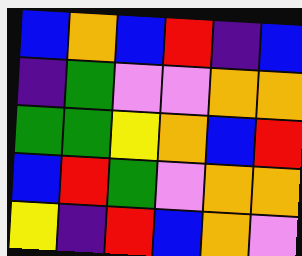[["blue", "orange", "blue", "red", "indigo", "blue"], ["indigo", "green", "violet", "violet", "orange", "orange"], ["green", "green", "yellow", "orange", "blue", "red"], ["blue", "red", "green", "violet", "orange", "orange"], ["yellow", "indigo", "red", "blue", "orange", "violet"]]